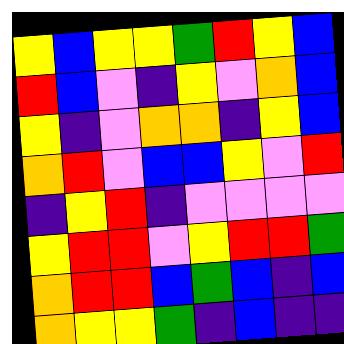[["yellow", "blue", "yellow", "yellow", "green", "red", "yellow", "blue"], ["red", "blue", "violet", "indigo", "yellow", "violet", "orange", "blue"], ["yellow", "indigo", "violet", "orange", "orange", "indigo", "yellow", "blue"], ["orange", "red", "violet", "blue", "blue", "yellow", "violet", "red"], ["indigo", "yellow", "red", "indigo", "violet", "violet", "violet", "violet"], ["yellow", "red", "red", "violet", "yellow", "red", "red", "green"], ["orange", "red", "red", "blue", "green", "blue", "indigo", "blue"], ["orange", "yellow", "yellow", "green", "indigo", "blue", "indigo", "indigo"]]